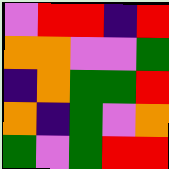[["violet", "red", "red", "indigo", "red"], ["orange", "orange", "violet", "violet", "green"], ["indigo", "orange", "green", "green", "red"], ["orange", "indigo", "green", "violet", "orange"], ["green", "violet", "green", "red", "red"]]